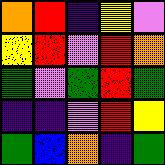[["orange", "red", "indigo", "yellow", "violet"], ["yellow", "red", "violet", "red", "orange"], ["green", "violet", "green", "red", "green"], ["indigo", "indigo", "violet", "red", "yellow"], ["green", "blue", "orange", "indigo", "green"]]